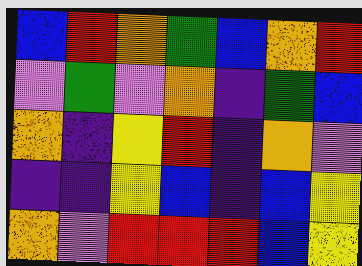[["blue", "red", "orange", "green", "blue", "orange", "red"], ["violet", "green", "violet", "orange", "indigo", "green", "blue"], ["orange", "indigo", "yellow", "red", "indigo", "orange", "violet"], ["indigo", "indigo", "yellow", "blue", "indigo", "blue", "yellow"], ["orange", "violet", "red", "red", "red", "blue", "yellow"]]